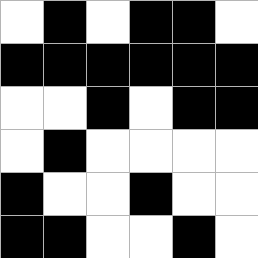[["white", "black", "white", "black", "black", "white"], ["black", "black", "black", "black", "black", "black"], ["white", "white", "black", "white", "black", "black"], ["white", "black", "white", "white", "white", "white"], ["black", "white", "white", "black", "white", "white"], ["black", "black", "white", "white", "black", "white"]]